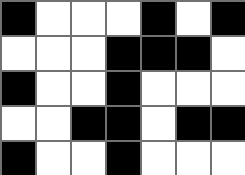[["black", "white", "white", "white", "black", "white", "black"], ["white", "white", "white", "black", "black", "black", "white"], ["black", "white", "white", "black", "white", "white", "white"], ["white", "white", "black", "black", "white", "black", "black"], ["black", "white", "white", "black", "white", "white", "white"]]